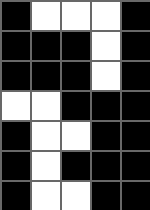[["black", "white", "white", "white", "black"], ["black", "black", "black", "white", "black"], ["black", "black", "black", "white", "black"], ["white", "white", "black", "black", "black"], ["black", "white", "white", "black", "black"], ["black", "white", "black", "black", "black"], ["black", "white", "white", "black", "black"]]